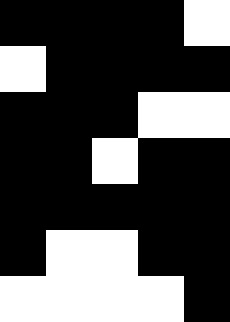[["black", "black", "black", "black", "white"], ["white", "black", "black", "black", "black"], ["black", "black", "black", "white", "white"], ["black", "black", "white", "black", "black"], ["black", "black", "black", "black", "black"], ["black", "white", "white", "black", "black"], ["white", "white", "white", "white", "black"]]